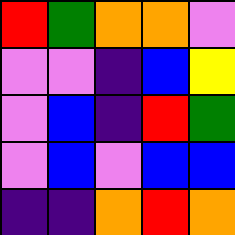[["red", "green", "orange", "orange", "violet"], ["violet", "violet", "indigo", "blue", "yellow"], ["violet", "blue", "indigo", "red", "green"], ["violet", "blue", "violet", "blue", "blue"], ["indigo", "indigo", "orange", "red", "orange"]]